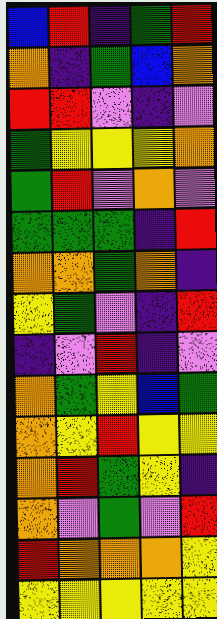[["blue", "red", "indigo", "green", "red"], ["orange", "indigo", "green", "blue", "orange"], ["red", "red", "violet", "indigo", "violet"], ["green", "yellow", "yellow", "yellow", "orange"], ["green", "red", "violet", "orange", "violet"], ["green", "green", "green", "indigo", "red"], ["orange", "orange", "green", "orange", "indigo"], ["yellow", "green", "violet", "indigo", "red"], ["indigo", "violet", "red", "indigo", "violet"], ["orange", "green", "yellow", "blue", "green"], ["orange", "yellow", "red", "yellow", "yellow"], ["orange", "red", "green", "yellow", "indigo"], ["orange", "violet", "green", "violet", "red"], ["red", "orange", "orange", "orange", "yellow"], ["yellow", "yellow", "yellow", "yellow", "yellow"]]